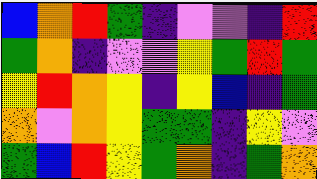[["blue", "orange", "red", "green", "indigo", "violet", "violet", "indigo", "red"], ["green", "orange", "indigo", "violet", "violet", "yellow", "green", "red", "green"], ["yellow", "red", "orange", "yellow", "indigo", "yellow", "blue", "indigo", "green"], ["orange", "violet", "orange", "yellow", "green", "green", "indigo", "yellow", "violet"], ["green", "blue", "red", "yellow", "green", "orange", "indigo", "green", "orange"]]